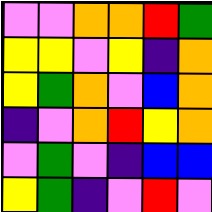[["violet", "violet", "orange", "orange", "red", "green"], ["yellow", "yellow", "violet", "yellow", "indigo", "orange"], ["yellow", "green", "orange", "violet", "blue", "orange"], ["indigo", "violet", "orange", "red", "yellow", "orange"], ["violet", "green", "violet", "indigo", "blue", "blue"], ["yellow", "green", "indigo", "violet", "red", "violet"]]